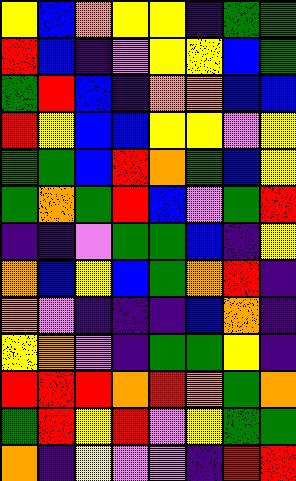[["yellow", "blue", "orange", "yellow", "yellow", "indigo", "green", "green"], ["red", "blue", "indigo", "violet", "yellow", "yellow", "blue", "green"], ["green", "red", "blue", "indigo", "orange", "orange", "blue", "blue"], ["red", "yellow", "blue", "blue", "yellow", "yellow", "violet", "yellow"], ["green", "green", "blue", "red", "orange", "green", "blue", "yellow"], ["green", "orange", "green", "red", "blue", "violet", "green", "red"], ["indigo", "indigo", "violet", "green", "green", "blue", "indigo", "yellow"], ["orange", "blue", "yellow", "blue", "green", "orange", "red", "indigo"], ["orange", "violet", "indigo", "indigo", "indigo", "blue", "orange", "indigo"], ["yellow", "orange", "violet", "indigo", "green", "green", "yellow", "indigo"], ["red", "red", "red", "orange", "red", "orange", "green", "orange"], ["green", "red", "yellow", "red", "violet", "yellow", "green", "green"], ["orange", "indigo", "yellow", "violet", "violet", "indigo", "red", "red"]]